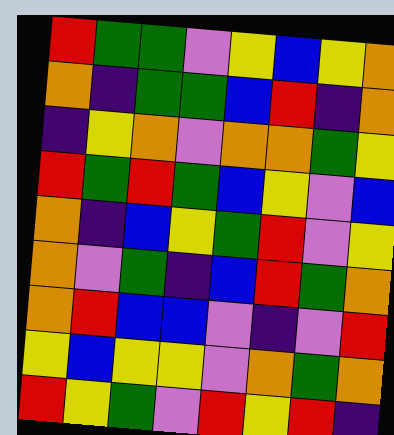[["red", "green", "green", "violet", "yellow", "blue", "yellow", "orange"], ["orange", "indigo", "green", "green", "blue", "red", "indigo", "orange"], ["indigo", "yellow", "orange", "violet", "orange", "orange", "green", "yellow"], ["red", "green", "red", "green", "blue", "yellow", "violet", "blue"], ["orange", "indigo", "blue", "yellow", "green", "red", "violet", "yellow"], ["orange", "violet", "green", "indigo", "blue", "red", "green", "orange"], ["orange", "red", "blue", "blue", "violet", "indigo", "violet", "red"], ["yellow", "blue", "yellow", "yellow", "violet", "orange", "green", "orange"], ["red", "yellow", "green", "violet", "red", "yellow", "red", "indigo"]]